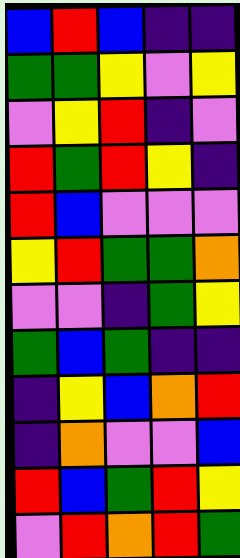[["blue", "red", "blue", "indigo", "indigo"], ["green", "green", "yellow", "violet", "yellow"], ["violet", "yellow", "red", "indigo", "violet"], ["red", "green", "red", "yellow", "indigo"], ["red", "blue", "violet", "violet", "violet"], ["yellow", "red", "green", "green", "orange"], ["violet", "violet", "indigo", "green", "yellow"], ["green", "blue", "green", "indigo", "indigo"], ["indigo", "yellow", "blue", "orange", "red"], ["indigo", "orange", "violet", "violet", "blue"], ["red", "blue", "green", "red", "yellow"], ["violet", "red", "orange", "red", "green"]]